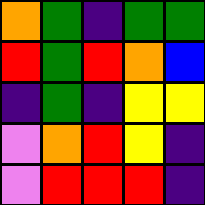[["orange", "green", "indigo", "green", "green"], ["red", "green", "red", "orange", "blue"], ["indigo", "green", "indigo", "yellow", "yellow"], ["violet", "orange", "red", "yellow", "indigo"], ["violet", "red", "red", "red", "indigo"]]